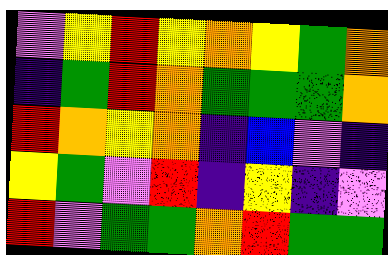[["violet", "yellow", "red", "yellow", "orange", "yellow", "green", "orange"], ["indigo", "green", "red", "orange", "green", "green", "green", "orange"], ["red", "orange", "yellow", "orange", "indigo", "blue", "violet", "indigo"], ["yellow", "green", "violet", "red", "indigo", "yellow", "indigo", "violet"], ["red", "violet", "green", "green", "orange", "red", "green", "green"]]